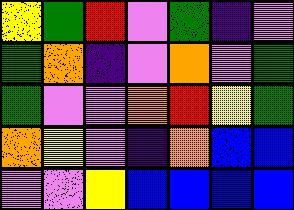[["yellow", "green", "red", "violet", "green", "indigo", "violet"], ["green", "orange", "indigo", "violet", "orange", "violet", "green"], ["green", "violet", "violet", "orange", "red", "yellow", "green"], ["orange", "yellow", "violet", "indigo", "orange", "blue", "blue"], ["violet", "violet", "yellow", "blue", "blue", "blue", "blue"]]